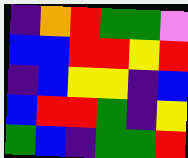[["indigo", "orange", "red", "green", "green", "violet"], ["blue", "blue", "red", "red", "yellow", "red"], ["indigo", "blue", "yellow", "yellow", "indigo", "blue"], ["blue", "red", "red", "green", "indigo", "yellow"], ["green", "blue", "indigo", "green", "green", "red"]]